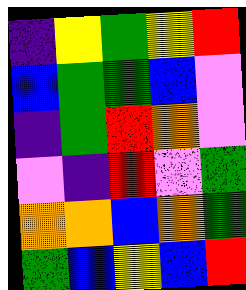[["indigo", "yellow", "green", "yellow", "red"], ["blue", "green", "green", "blue", "violet"], ["indigo", "green", "red", "orange", "violet"], ["violet", "indigo", "red", "violet", "green"], ["orange", "orange", "blue", "orange", "green"], ["green", "blue", "yellow", "blue", "red"]]